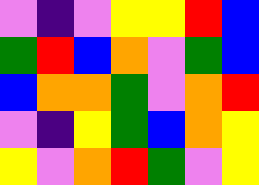[["violet", "indigo", "violet", "yellow", "yellow", "red", "blue"], ["green", "red", "blue", "orange", "violet", "green", "blue"], ["blue", "orange", "orange", "green", "violet", "orange", "red"], ["violet", "indigo", "yellow", "green", "blue", "orange", "yellow"], ["yellow", "violet", "orange", "red", "green", "violet", "yellow"]]